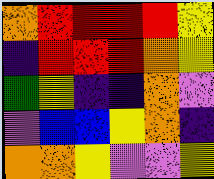[["orange", "red", "red", "red", "red", "yellow"], ["indigo", "red", "red", "red", "orange", "yellow"], ["green", "yellow", "indigo", "indigo", "orange", "violet"], ["violet", "blue", "blue", "yellow", "orange", "indigo"], ["orange", "orange", "yellow", "violet", "violet", "yellow"]]